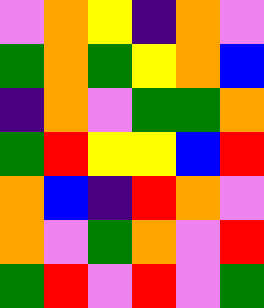[["violet", "orange", "yellow", "indigo", "orange", "violet"], ["green", "orange", "green", "yellow", "orange", "blue"], ["indigo", "orange", "violet", "green", "green", "orange"], ["green", "red", "yellow", "yellow", "blue", "red"], ["orange", "blue", "indigo", "red", "orange", "violet"], ["orange", "violet", "green", "orange", "violet", "red"], ["green", "red", "violet", "red", "violet", "green"]]